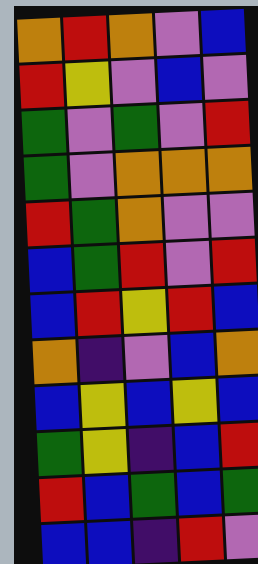[["orange", "red", "orange", "violet", "blue"], ["red", "yellow", "violet", "blue", "violet"], ["green", "violet", "green", "violet", "red"], ["green", "violet", "orange", "orange", "orange"], ["red", "green", "orange", "violet", "violet"], ["blue", "green", "red", "violet", "red"], ["blue", "red", "yellow", "red", "blue"], ["orange", "indigo", "violet", "blue", "orange"], ["blue", "yellow", "blue", "yellow", "blue"], ["green", "yellow", "indigo", "blue", "red"], ["red", "blue", "green", "blue", "green"], ["blue", "blue", "indigo", "red", "violet"]]